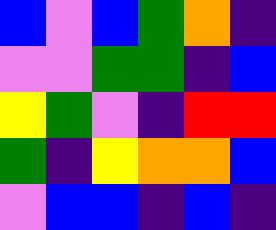[["blue", "violet", "blue", "green", "orange", "indigo"], ["violet", "violet", "green", "green", "indigo", "blue"], ["yellow", "green", "violet", "indigo", "red", "red"], ["green", "indigo", "yellow", "orange", "orange", "blue"], ["violet", "blue", "blue", "indigo", "blue", "indigo"]]